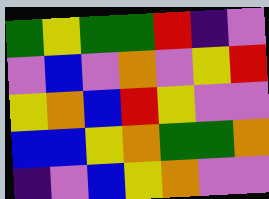[["green", "yellow", "green", "green", "red", "indigo", "violet"], ["violet", "blue", "violet", "orange", "violet", "yellow", "red"], ["yellow", "orange", "blue", "red", "yellow", "violet", "violet"], ["blue", "blue", "yellow", "orange", "green", "green", "orange"], ["indigo", "violet", "blue", "yellow", "orange", "violet", "violet"]]